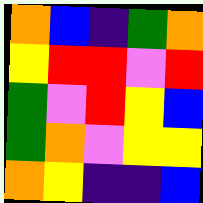[["orange", "blue", "indigo", "green", "orange"], ["yellow", "red", "red", "violet", "red"], ["green", "violet", "red", "yellow", "blue"], ["green", "orange", "violet", "yellow", "yellow"], ["orange", "yellow", "indigo", "indigo", "blue"]]